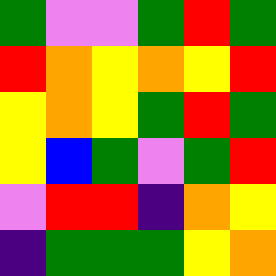[["green", "violet", "violet", "green", "red", "green"], ["red", "orange", "yellow", "orange", "yellow", "red"], ["yellow", "orange", "yellow", "green", "red", "green"], ["yellow", "blue", "green", "violet", "green", "red"], ["violet", "red", "red", "indigo", "orange", "yellow"], ["indigo", "green", "green", "green", "yellow", "orange"]]